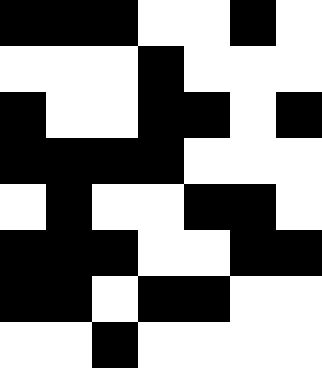[["black", "black", "black", "white", "white", "black", "white"], ["white", "white", "white", "black", "white", "white", "white"], ["black", "white", "white", "black", "black", "white", "black"], ["black", "black", "black", "black", "white", "white", "white"], ["white", "black", "white", "white", "black", "black", "white"], ["black", "black", "black", "white", "white", "black", "black"], ["black", "black", "white", "black", "black", "white", "white"], ["white", "white", "black", "white", "white", "white", "white"]]